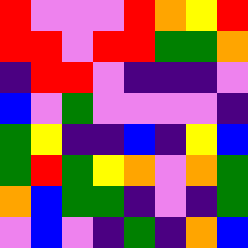[["red", "violet", "violet", "violet", "red", "orange", "yellow", "red"], ["red", "red", "violet", "red", "red", "green", "green", "orange"], ["indigo", "red", "red", "violet", "indigo", "indigo", "indigo", "violet"], ["blue", "violet", "green", "violet", "violet", "violet", "violet", "indigo"], ["green", "yellow", "indigo", "indigo", "blue", "indigo", "yellow", "blue"], ["green", "red", "green", "yellow", "orange", "violet", "orange", "green"], ["orange", "blue", "green", "green", "indigo", "violet", "indigo", "green"], ["violet", "blue", "violet", "indigo", "green", "indigo", "orange", "blue"]]